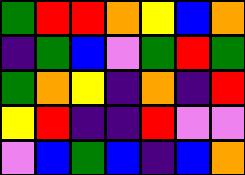[["green", "red", "red", "orange", "yellow", "blue", "orange"], ["indigo", "green", "blue", "violet", "green", "red", "green"], ["green", "orange", "yellow", "indigo", "orange", "indigo", "red"], ["yellow", "red", "indigo", "indigo", "red", "violet", "violet"], ["violet", "blue", "green", "blue", "indigo", "blue", "orange"]]